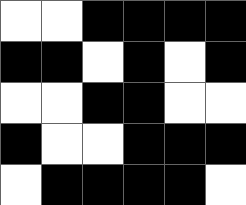[["white", "white", "black", "black", "black", "black"], ["black", "black", "white", "black", "white", "black"], ["white", "white", "black", "black", "white", "white"], ["black", "white", "white", "black", "black", "black"], ["white", "black", "black", "black", "black", "white"]]